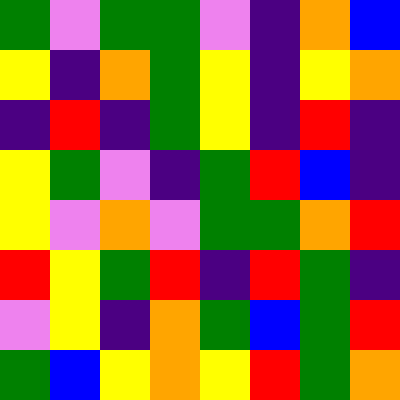[["green", "violet", "green", "green", "violet", "indigo", "orange", "blue"], ["yellow", "indigo", "orange", "green", "yellow", "indigo", "yellow", "orange"], ["indigo", "red", "indigo", "green", "yellow", "indigo", "red", "indigo"], ["yellow", "green", "violet", "indigo", "green", "red", "blue", "indigo"], ["yellow", "violet", "orange", "violet", "green", "green", "orange", "red"], ["red", "yellow", "green", "red", "indigo", "red", "green", "indigo"], ["violet", "yellow", "indigo", "orange", "green", "blue", "green", "red"], ["green", "blue", "yellow", "orange", "yellow", "red", "green", "orange"]]